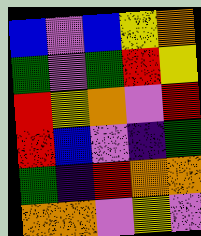[["blue", "violet", "blue", "yellow", "orange"], ["green", "violet", "green", "red", "yellow"], ["red", "yellow", "orange", "violet", "red"], ["red", "blue", "violet", "indigo", "green"], ["green", "indigo", "red", "orange", "orange"], ["orange", "orange", "violet", "yellow", "violet"]]